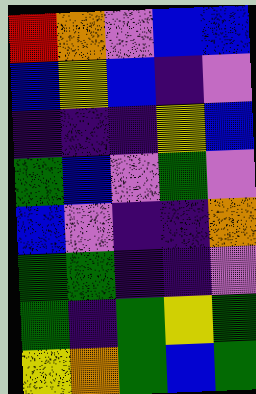[["red", "orange", "violet", "blue", "blue"], ["blue", "yellow", "blue", "indigo", "violet"], ["indigo", "indigo", "indigo", "yellow", "blue"], ["green", "blue", "violet", "green", "violet"], ["blue", "violet", "indigo", "indigo", "orange"], ["green", "green", "indigo", "indigo", "violet"], ["green", "indigo", "green", "yellow", "green"], ["yellow", "orange", "green", "blue", "green"]]